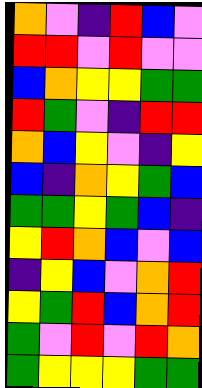[["orange", "violet", "indigo", "red", "blue", "violet"], ["red", "red", "violet", "red", "violet", "violet"], ["blue", "orange", "yellow", "yellow", "green", "green"], ["red", "green", "violet", "indigo", "red", "red"], ["orange", "blue", "yellow", "violet", "indigo", "yellow"], ["blue", "indigo", "orange", "yellow", "green", "blue"], ["green", "green", "yellow", "green", "blue", "indigo"], ["yellow", "red", "orange", "blue", "violet", "blue"], ["indigo", "yellow", "blue", "violet", "orange", "red"], ["yellow", "green", "red", "blue", "orange", "red"], ["green", "violet", "red", "violet", "red", "orange"], ["green", "yellow", "yellow", "yellow", "green", "green"]]